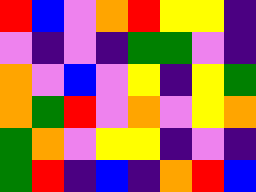[["red", "blue", "violet", "orange", "red", "yellow", "yellow", "indigo"], ["violet", "indigo", "violet", "indigo", "green", "green", "violet", "indigo"], ["orange", "violet", "blue", "violet", "yellow", "indigo", "yellow", "green"], ["orange", "green", "red", "violet", "orange", "violet", "yellow", "orange"], ["green", "orange", "violet", "yellow", "yellow", "indigo", "violet", "indigo"], ["green", "red", "indigo", "blue", "indigo", "orange", "red", "blue"]]